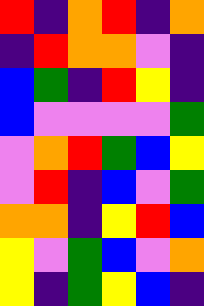[["red", "indigo", "orange", "red", "indigo", "orange"], ["indigo", "red", "orange", "orange", "violet", "indigo"], ["blue", "green", "indigo", "red", "yellow", "indigo"], ["blue", "violet", "violet", "violet", "violet", "green"], ["violet", "orange", "red", "green", "blue", "yellow"], ["violet", "red", "indigo", "blue", "violet", "green"], ["orange", "orange", "indigo", "yellow", "red", "blue"], ["yellow", "violet", "green", "blue", "violet", "orange"], ["yellow", "indigo", "green", "yellow", "blue", "indigo"]]